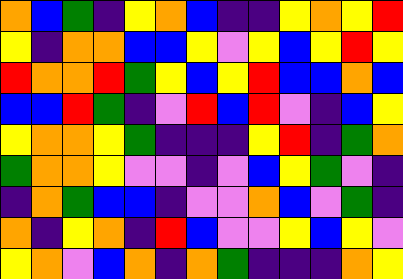[["orange", "blue", "green", "indigo", "yellow", "orange", "blue", "indigo", "indigo", "yellow", "orange", "yellow", "red"], ["yellow", "indigo", "orange", "orange", "blue", "blue", "yellow", "violet", "yellow", "blue", "yellow", "red", "yellow"], ["red", "orange", "orange", "red", "green", "yellow", "blue", "yellow", "red", "blue", "blue", "orange", "blue"], ["blue", "blue", "red", "green", "indigo", "violet", "red", "blue", "red", "violet", "indigo", "blue", "yellow"], ["yellow", "orange", "orange", "yellow", "green", "indigo", "indigo", "indigo", "yellow", "red", "indigo", "green", "orange"], ["green", "orange", "orange", "yellow", "violet", "violet", "indigo", "violet", "blue", "yellow", "green", "violet", "indigo"], ["indigo", "orange", "green", "blue", "blue", "indigo", "violet", "violet", "orange", "blue", "violet", "green", "indigo"], ["orange", "indigo", "yellow", "orange", "indigo", "red", "blue", "violet", "violet", "yellow", "blue", "yellow", "violet"], ["yellow", "orange", "violet", "blue", "orange", "indigo", "orange", "green", "indigo", "indigo", "indigo", "orange", "yellow"]]